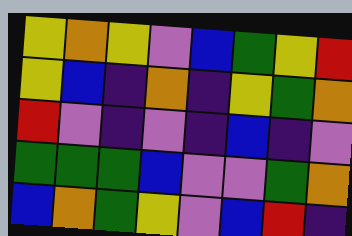[["yellow", "orange", "yellow", "violet", "blue", "green", "yellow", "red"], ["yellow", "blue", "indigo", "orange", "indigo", "yellow", "green", "orange"], ["red", "violet", "indigo", "violet", "indigo", "blue", "indigo", "violet"], ["green", "green", "green", "blue", "violet", "violet", "green", "orange"], ["blue", "orange", "green", "yellow", "violet", "blue", "red", "indigo"]]